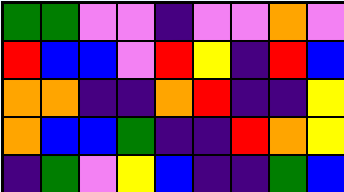[["green", "green", "violet", "violet", "indigo", "violet", "violet", "orange", "violet"], ["red", "blue", "blue", "violet", "red", "yellow", "indigo", "red", "blue"], ["orange", "orange", "indigo", "indigo", "orange", "red", "indigo", "indigo", "yellow"], ["orange", "blue", "blue", "green", "indigo", "indigo", "red", "orange", "yellow"], ["indigo", "green", "violet", "yellow", "blue", "indigo", "indigo", "green", "blue"]]